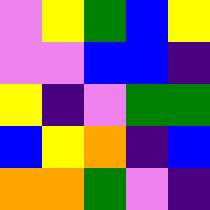[["violet", "yellow", "green", "blue", "yellow"], ["violet", "violet", "blue", "blue", "indigo"], ["yellow", "indigo", "violet", "green", "green"], ["blue", "yellow", "orange", "indigo", "blue"], ["orange", "orange", "green", "violet", "indigo"]]